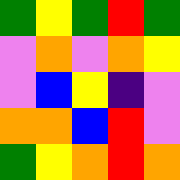[["green", "yellow", "green", "red", "green"], ["violet", "orange", "violet", "orange", "yellow"], ["violet", "blue", "yellow", "indigo", "violet"], ["orange", "orange", "blue", "red", "violet"], ["green", "yellow", "orange", "red", "orange"]]